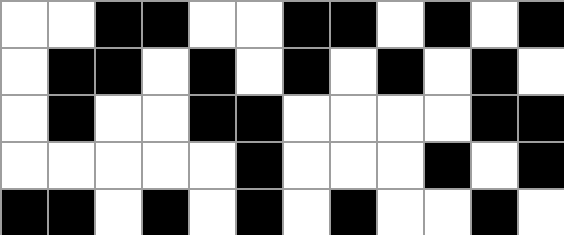[["white", "white", "black", "black", "white", "white", "black", "black", "white", "black", "white", "black"], ["white", "black", "black", "white", "black", "white", "black", "white", "black", "white", "black", "white"], ["white", "black", "white", "white", "black", "black", "white", "white", "white", "white", "black", "black"], ["white", "white", "white", "white", "white", "black", "white", "white", "white", "black", "white", "black"], ["black", "black", "white", "black", "white", "black", "white", "black", "white", "white", "black", "white"]]